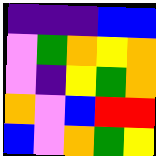[["indigo", "indigo", "indigo", "blue", "blue"], ["violet", "green", "orange", "yellow", "orange"], ["violet", "indigo", "yellow", "green", "orange"], ["orange", "violet", "blue", "red", "red"], ["blue", "violet", "orange", "green", "yellow"]]